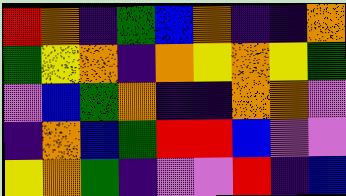[["red", "orange", "indigo", "green", "blue", "orange", "indigo", "indigo", "orange"], ["green", "yellow", "orange", "indigo", "orange", "yellow", "orange", "yellow", "green"], ["violet", "blue", "green", "orange", "indigo", "indigo", "orange", "orange", "violet"], ["indigo", "orange", "blue", "green", "red", "red", "blue", "violet", "violet"], ["yellow", "orange", "green", "indigo", "violet", "violet", "red", "indigo", "blue"]]